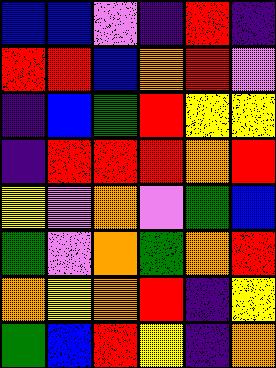[["blue", "blue", "violet", "indigo", "red", "indigo"], ["red", "red", "blue", "orange", "red", "violet"], ["indigo", "blue", "green", "red", "yellow", "yellow"], ["indigo", "red", "red", "red", "orange", "red"], ["yellow", "violet", "orange", "violet", "green", "blue"], ["green", "violet", "orange", "green", "orange", "red"], ["orange", "yellow", "orange", "red", "indigo", "yellow"], ["green", "blue", "red", "yellow", "indigo", "orange"]]